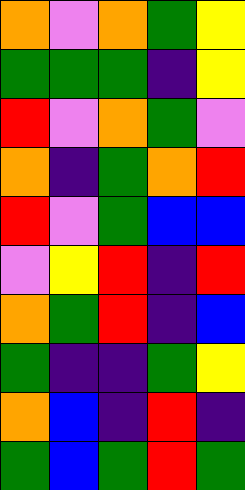[["orange", "violet", "orange", "green", "yellow"], ["green", "green", "green", "indigo", "yellow"], ["red", "violet", "orange", "green", "violet"], ["orange", "indigo", "green", "orange", "red"], ["red", "violet", "green", "blue", "blue"], ["violet", "yellow", "red", "indigo", "red"], ["orange", "green", "red", "indigo", "blue"], ["green", "indigo", "indigo", "green", "yellow"], ["orange", "blue", "indigo", "red", "indigo"], ["green", "blue", "green", "red", "green"]]